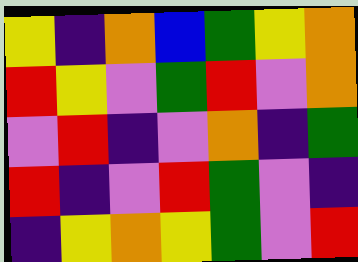[["yellow", "indigo", "orange", "blue", "green", "yellow", "orange"], ["red", "yellow", "violet", "green", "red", "violet", "orange"], ["violet", "red", "indigo", "violet", "orange", "indigo", "green"], ["red", "indigo", "violet", "red", "green", "violet", "indigo"], ["indigo", "yellow", "orange", "yellow", "green", "violet", "red"]]